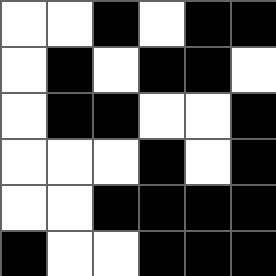[["white", "white", "black", "white", "black", "black"], ["white", "black", "white", "black", "black", "white"], ["white", "black", "black", "white", "white", "black"], ["white", "white", "white", "black", "white", "black"], ["white", "white", "black", "black", "black", "black"], ["black", "white", "white", "black", "black", "black"]]